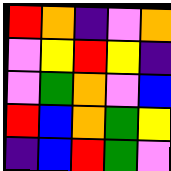[["red", "orange", "indigo", "violet", "orange"], ["violet", "yellow", "red", "yellow", "indigo"], ["violet", "green", "orange", "violet", "blue"], ["red", "blue", "orange", "green", "yellow"], ["indigo", "blue", "red", "green", "violet"]]